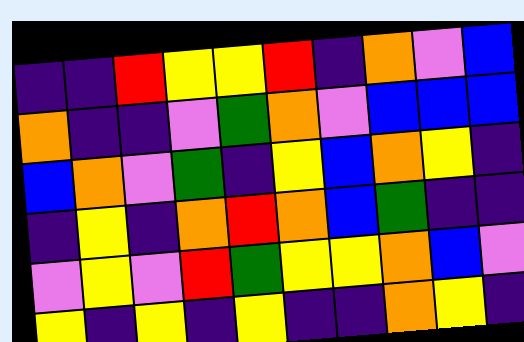[["indigo", "indigo", "red", "yellow", "yellow", "red", "indigo", "orange", "violet", "blue"], ["orange", "indigo", "indigo", "violet", "green", "orange", "violet", "blue", "blue", "blue"], ["blue", "orange", "violet", "green", "indigo", "yellow", "blue", "orange", "yellow", "indigo"], ["indigo", "yellow", "indigo", "orange", "red", "orange", "blue", "green", "indigo", "indigo"], ["violet", "yellow", "violet", "red", "green", "yellow", "yellow", "orange", "blue", "violet"], ["yellow", "indigo", "yellow", "indigo", "yellow", "indigo", "indigo", "orange", "yellow", "indigo"]]